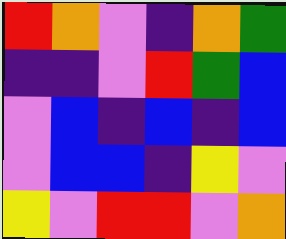[["red", "orange", "violet", "indigo", "orange", "green"], ["indigo", "indigo", "violet", "red", "green", "blue"], ["violet", "blue", "indigo", "blue", "indigo", "blue"], ["violet", "blue", "blue", "indigo", "yellow", "violet"], ["yellow", "violet", "red", "red", "violet", "orange"]]